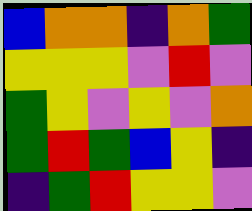[["blue", "orange", "orange", "indigo", "orange", "green"], ["yellow", "yellow", "yellow", "violet", "red", "violet"], ["green", "yellow", "violet", "yellow", "violet", "orange"], ["green", "red", "green", "blue", "yellow", "indigo"], ["indigo", "green", "red", "yellow", "yellow", "violet"]]